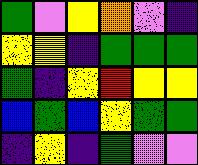[["green", "violet", "yellow", "orange", "violet", "indigo"], ["yellow", "yellow", "indigo", "green", "green", "green"], ["green", "indigo", "yellow", "red", "yellow", "yellow"], ["blue", "green", "blue", "yellow", "green", "green"], ["indigo", "yellow", "indigo", "green", "violet", "violet"]]